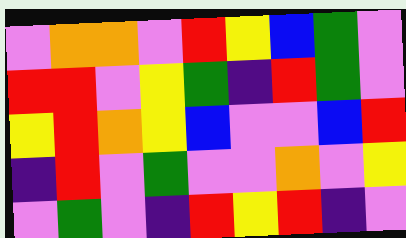[["violet", "orange", "orange", "violet", "red", "yellow", "blue", "green", "violet"], ["red", "red", "violet", "yellow", "green", "indigo", "red", "green", "violet"], ["yellow", "red", "orange", "yellow", "blue", "violet", "violet", "blue", "red"], ["indigo", "red", "violet", "green", "violet", "violet", "orange", "violet", "yellow"], ["violet", "green", "violet", "indigo", "red", "yellow", "red", "indigo", "violet"]]